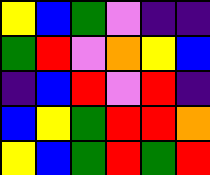[["yellow", "blue", "green", "violet", "indigo", "indigo"], ["green", "red", "violet", "orange", "yellow", "blue"], ["indigo", "blue", "red", "violet", "red", "indigo"], ["blue", "yellow", "green", "red", "red", "orange"], ["yellow", "blue", "green", "red", "green", "red"]]